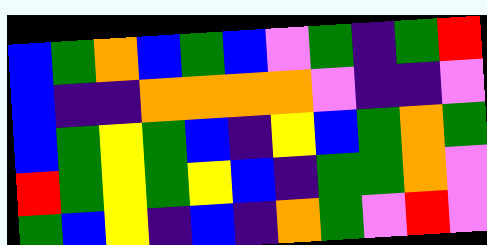[["blue", "green", "orange", "blue", "green", "blue", "violet", "green", "indigo", "green", "red"], ["blue", "indigo", "indigo", "orange", "orange", "orange", "orange", "violet", "indigo", "indigo", "violet"], ["blue", "green", "yellow", "green", "blue", "indigo", "yellow", "blue", "green", "orange", "green"], ["red", "green", "yellow", "green", "yellow", "blue", "indigo", "green", "green", "orange", "violet"], ["green", "blue", "yellow", "indigo", "blue", "indigo", "orange", "green", "violet", "red", "violet"]]